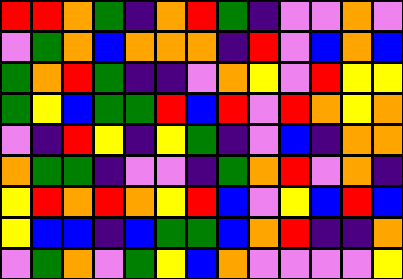[["red", "red", "orange", "green", "indigo", "orange", "red", "green", "indigo", "violet", "violet", "orange", "violet"], ["violet", "green", "orange", "blue", "orange", "orange", "orange", "indigo", "red", "violet", "blue", "orange", "blue"], ["green", "orange", "red", "green", "indigo", "indigo", "violet", "orange", "yellow", "violet", "red", "yellow", "yellow"], ["green", "yellow", "blue", "green", "green", "red", "blue", "red", "violet", "red", "orange", "yellow", "orange"], ["violet", "indigo", "red", "yellow", "indigo", "yellow", "green", "indigo", "violet", "blue", "indigo", "orange", "orange"], ["orange", "green", "green", "indigo", "violet", "violet", "indigo", "green", "orange", "red", "violet", "orange", "indigo"], ["yellow", "red", "orange", "red", "orange", "yellow", "red", "blue", "violet", "yellow", "blue", "red", "blue"], ["yellow", "blue", "blue", "indigo", "blue", "green", "green", "blue", "orange", "red", "indigo", "indigo", "orange"], ["violet", "green", "orange", "violet", "green", "yellow", "blue", "orange", "violet", "violet", "violet", "violet", "yellow"]]